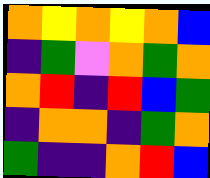[["orange", "yellow", "orange", "yellow", "orange", "blue"], ["indigo", "green", "violet", "orange", "green", "orange"], ["orange", "red", "indigo", "red", "blue", "green"], ["indigo", "orange", "orange", "indigo", "green", "orange"], ["green", "indigo", "indigo", "orange", "red", "blue"]]